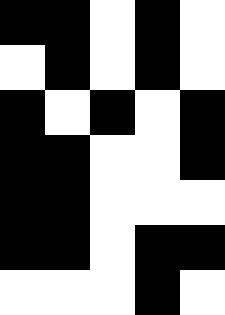[["black", "black", "white", "black", "white"], ["white", "black", "white", "black", "white"], ["black", "white", "black", "white", "black"], ["black", "black", "white", "white", "black"], ["black", "black", "white", "white", "white"], ["black", "black", "white", "black", "black"], ["white", "white", "white", "black", "white"]]